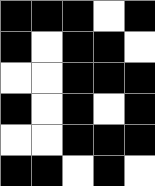[["black", "black", "black", "white", "black"], ["black", "white", "black", "black", "white"], ["white", "white", "black", "black", "black"], ["black", "white", "black", "white", "black"], ["white", "white", "black", "black", "black"], ["black", "black", "white", "black", "white"]]